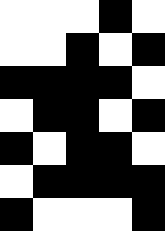[["white", "white", "white", "black", "white"], ["white", "white", "black", "white", "black"], ["black", "black", "black", "black", "white"], ["white", "black", "black", "white", "black"], ["black", "white", "black", "black", "white"], ["white", "black", "black", "black", "black"], ["black", "white", "white", "white", "black"]]